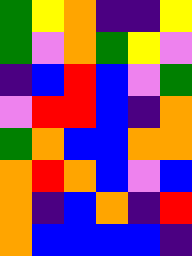[["green", "yellow", "orange", "indigo", "indigo", "yellow"], ["green", "violet", "orange", "green", "yellow", "violet"], ["indigo", "blue", "red", "blue", "violet", "green"], ["violet", "red", "red", "blue", "indigo", "orange"], ["green", "orange", "blue", "blue", "orange", "orange"], ["orange", "red", "orange", "blue", "violet", "blue"], ["orange", "indigo", "blue", "orange", "indigo", "red"], ["orange", "blue", "blue", "blue", "blue", "indigo"]]